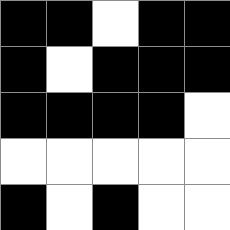[["black", "black", "white", "black", "black"], ["black", "white", "black", "black", "black"], ["black", "black", "black", "black", "white"], ["white", "white", "white", "white", "white"], ["black", "white", "black", "white", "white"]]